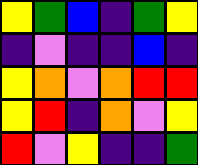[["yellow", "green", "blue", "indigo", "green", "yellow"], ["indigo", "violet", "indigo", "indigo", "blue", "indigo"], ["yellow", "orange", "violet", "orange", "red", "red"], ["yellow", "red", "indigo", "orange", "violet", "yellow"], ["red", "violet", "yellow", "indigo", "indigo", "green"]]